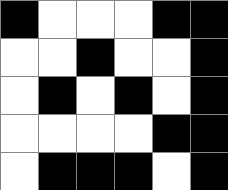[["black", "white", "white", "white", "black", "black"], ["white", "white", "black", "white", "white", "black"], ["white", "black", "white", "black", "white", "black"], ["white", "white", "white", "white", "black", "black"], ["white", "black", "black", "black", "white", "black"]]